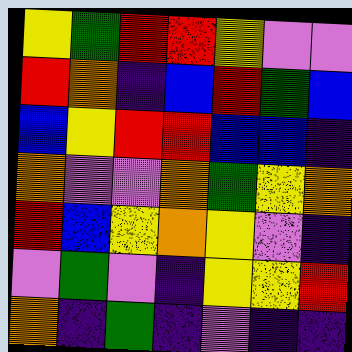[["yellow", "green", "red", "red", "yellow", "violet", "violet"], ["red", "orange", "indigo", "blue", "red", "green", "blue"], ["blue", "yellow", "red", "red", "blue", "blue", "indigo"], ["orange", "violet", "violet", "orange", "green", "yellow", "orange"], ["red", "blue", "yellow", "orange", "yellow", "violet", "indigo"], ["violet", "green", "violet", "indigo", "yellow", "yellow", "red"], ["orange", "indigo", "green", "indigo", "violet", "indigo", "indigo"]]